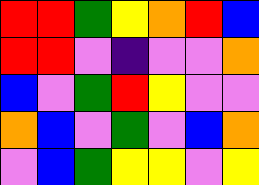[["red", "red", "green", "yellow", "orange", "red", "blue"], ["red", "red", "violet", "indigo", "violet", "violet", "orange"], ["blue", "violet", "green", "red", "yellow", "violet", "violet"], ["orange", "blue", "violet", "green", "violet", "blue", "orange"], ["violet", "blue", "green", "yellow", "yellow", "violet", "yellow"]]